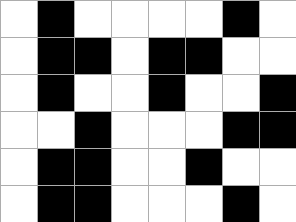[["white", "black", "white", "white", "white", "white", "black", "white"], ["white", "black", "black", "white", "black", "black", "white", "white"], ["white", "black", "white", "white", "black", "white", "white", "black"], ["white", "white", "black", "white", "white", "white", "black", "black"], ["white", "black", "black", "white", "white", "black", "white", "white"], ["white", "black", "black", "white", "white", "white", "black", "white"]]